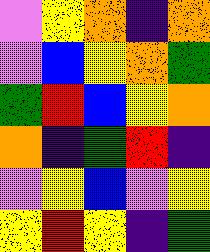[["violet", "yellow", "orange", "indigo", "orange"], ["violet", "blue", "yellow", "orange", "green"], ["green", "red", "blue", "yellow", "orange"], ["orange", "indigo", "green", "red", "indigo"], ["violet", "yellow", "blue", "violet", "yellow"], ["yellow", "red", "yellow", "indigo", "green"]]